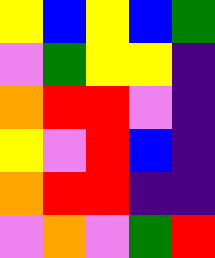[["yellow", "blue", "yellow", "blue", "green"], ["violet", "green", "yellow", "yellow", "indigo"], ["orange", "red", "red", "violet", "indigo"], ["yellow", "violet", "red", "blue", "indigo"], ["orange", "red", "red", "indigo", "indigo"], ["violet", "orange", "violet", "green", "red"]]